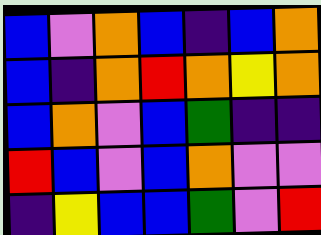[["blue", "violet", "orange", "blue", "indigo", "blue", "orange"], ["blue", "indigo", "orange", "red", "orange", "yellow", "orange"], ["blue", "orange", "violet", "blue", "green", "indigo", "indigo"], ["red", "blue", "violet", "blue", "orange", "violet", "violet"], ["indigo", "yellow", "blue", "blue", "green", "violet", "red"]]